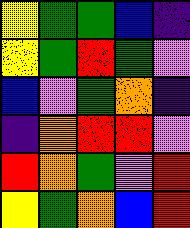[["yellow", "green", "green", "blue", "indigo"], ["yellow", "green", "red", "green", "violet"], ["blue", "violet", "green", "orange", "indigo"], ["indigo", "orange", "red", "red", "violet"], ["red", "orange", "green", "violet", "red"], ["yellow", "green", "orange", "blue", "red"]]